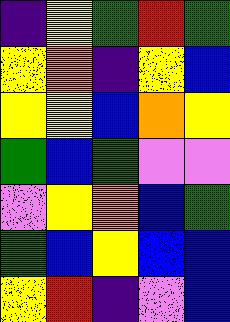[["indigo", "yellow", "green", "red", "green"], ["yellow", "orange", "indigo", "yellow", "blue"], ["yellow", "yellow", "blue", "orange", "yellow"], ["green", "blue", "green", "violet", "violet"], ["violet", "yellow", "orange", "blue", "green"], ["green", "blue", "yellow", "blue", "blue"], ["yellow", "red", "indigo", "violet", "blue"]]